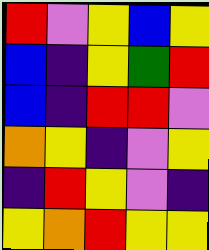[["red", "violet", "yellow", "blue", "yellow"], ["blue", "indigo", "yellow", "green", "red"], ["blue", "indigo", "red", "red", "violet"], ["orange", "yellow", "indigo", "violet", "yellow"], ["indigo", "red", "yellow", "violet", "indigo"], ["yellow", "orange", "red", "yellow", "yellow"]]